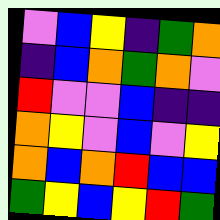[["violet", "blue", "yellow", "indigo", "green", "orange"], ["indigo", "blue", "orange", "green", "orange", "violet"], ["red", "violet", "violet", "blue", "indigo", "indigo"], ["orange", "yellow", "violet", "blue", "violet", "yellow"], ["orange", "blue", "orange", "red", "blue", "blue"], ["green", "yellow", "blue", "yellow", "red", "green"]]